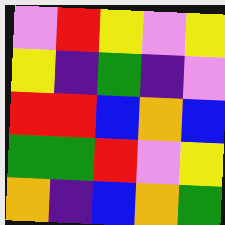[["violet", "red", "yellow", "violet", "yellow"], ["yellow", "indigo", "green", "indigo", "violet"], ["red", "red", "blue", "orange", "blue"], ["green", "green", "red", "violet", "yellow"], ["orange", "indigo", "blue", "orange", "green"]]